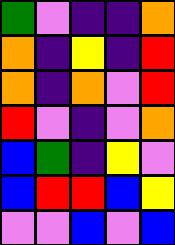[["green", "violet", "indigo", "indigo", "orange"], ["orange", "indigo", "yellow", "indigo", "red"], ["orange", "indigo", "orange", "violet", "red"], ["red", "violet", "indigo", "violet", "orange"], ["blue", "green", "indigo", "yellow", "violet"], ["blue", "red", "red", "blue", "yellow"], ["violet", "violet", "blue", "violet", "blue"]]